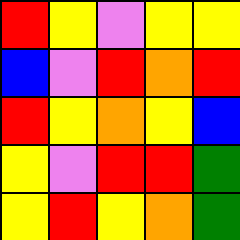[["red", "yellow", "violet", "yellow", "yellow"], ["blue", "violet", "red", "orange", "red"], ["red", "yellow", "orange", "yellow", "blue"], ["yellow", "violet", "red", "red", "green"], ["yellow", "red", "yellow", "orange", "green"]]